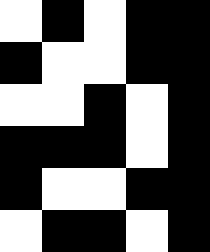[["white", "black", "white", "black", "black"], ["black", "white", "white", "black", "black"], ["white", "white", "black", "white", "black"], ["black", "black", "black", "white", "black"], ["black", "white", "white", "black", "black"], ["white", "black", "black", "white", "black"]]